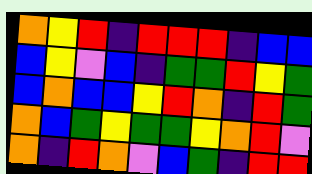[["orange", "yellow", "red", "indigo", "red", "red", "red", "indigo", "blue", "blue"], ["blue", "yellow", "violet", "blue", "indigo", "green", "green", "red", "yellow", "green"], ["blue", "orange", "blue", "blue", "yellow", "red", "orange", "indigo", "red", "green"], ["orange", "blue", "green", "yellow", "green", "green", "yellow", "orange", "red", "violet"], ["orange", "indigo", "red", "orange", "violet", "blue", "green", "indigo", "red", "red"]]